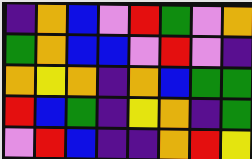[["indigo", "orange", "blue", "violet", "red", "green", "violet", "orange"], ["green", "orange", "blue", "blue", "violet", "red", "violet", "indigo"], ["orange", "yellow", "orange", "indigo", "orange", "blue", "green", "green"], ["red", "blue", "green", "indigo", "yellow", "orange", "indigo", "green"], ["violet", "red", "blue", "indigo", "indigo", "orange", "red", "yellow"]]